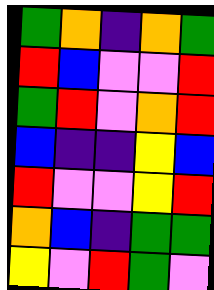[["green", "orange", "indigo", "orange", "green"], ["red", "blue", "violet", "violet", "red"], ["green", "red", "violet", "orange", "red"], ["blue", "indigo", "indigo", "yellow", "blue"], ["red", "violet", "violet", "yellow", "red"], ["orange", "blue", "indigo", "green", "green"], ["yellow", "violet", "red", "green", "violet"]]